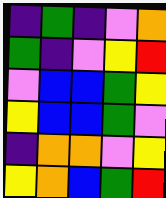[["indigo", "green", "indigo", "violet", "orange"], ["green", "indigo", "violet", "yellow", "red"], ["violet", "blue", "blue", "green", "yellow"], ["yellow", "blue", "blue", "green", "violet"], ["indigo", "orange", "orange", "violet", "yellow"], ["yellow", "orange", "blue", "green", "red"]]